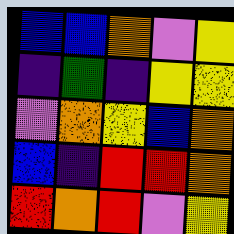[["blue", "blue", "orange", "violet", "yellow"], ["indigo", "green", "indigo", "yellow", "yellow"], ["violet", "orange", "yellow", "blue", "orange"], ["blue", "indigo", "red", "red", "orange"], ["red", "orange", "red", "violet", "yellow"]]